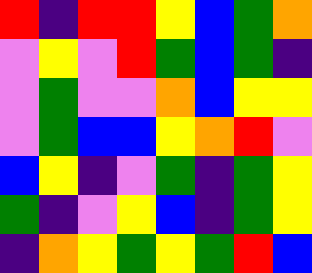[["red", "indigo", "red", "red", "yellow", "blue", "green", "orange"], ["violet", "yellow", "violet", "red", "green", "blue", "green", "indigo"], ["violet", "green", "violet", "violet", "orange", "blue", "yellow", "yellow"], ["violet", "green", "blue", "blue", "yellow", "orange", "red", "violet"], ["blue", "yellow", "indigo", "violet", "green", "indigo", "green", "yellow"], ["green", "indigo", "violet", "yellow", "blue", "indigo", "green", "yellow"], ["indigo", "orange", "yellow", "green", "yellow", "green", "red", "blue"]]